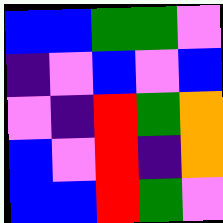[["blue", "blue", "green", "green", "violet"], ["indigo", "violet", "blue", "violet", "blue"], ["violet", "indigo", "red", "green", "orange"], ["blue", "violet", "red", "indigo", "orange"], ["blue", "blue", "red", "green", "violet"]]